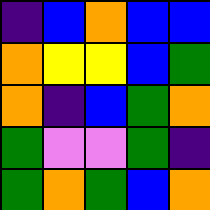[["indigo", "blue", "orange", "blue", "blue"], ["orange", "yellow", "yellow", "blue", "green"], ["orange", "indigo", "blue", "green", "orange"], ["green", "violet", "violet", "green", "indigo"], ["green", "orange", "green", "blue", "orange"]]